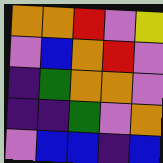[["orange", "orange", "red", "violet", "yellow"], ["violet", "blue", "orange", "red", "violet"], ["indigo", "green", "orange", "orange", "violet"], ["indigo", "indigo", "green", "violet", "orange"], ["violet", "blue", "blue", "indigo", "blue"]]